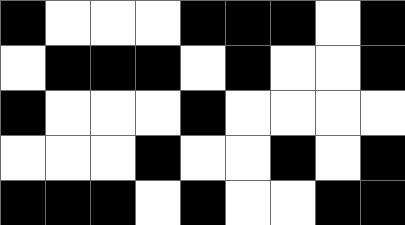[["black", "white", "white", "white", "black", "black", "black", "white", "black"], ["white", "black", "black", "black", "white", "black", "white", "white", "black"], ["black", "white", "white", "white", "black", "white", "white", "white", "white"], ["white", "white", "white", "black", "white", "white", "black", "white", "black"], ["black", "black", "black", "white", "black", "white", "white", "black", "black"]]